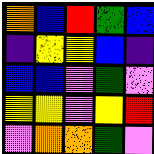[["orange", "blue", "red", "green", "blue"], ["indigo", "yellow", "yellow", "blue", "indigo"], ["blue", "blue", "violet", "green", "violet"], ["yellow", "yellow", "violet", "yellow", "red"], ["violet", "orange", "orange", "green", "violet"]]